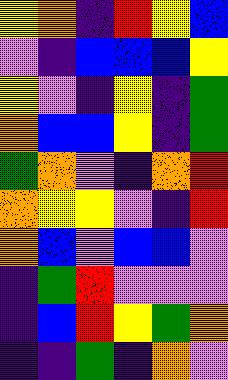[["yellow", "orange", "indigo", "red", "yellow", "blue"], ["violet", "indigo", "blue", "blue", "blue", "yellow"], ["yellow", "violet", "indigo", "yellow", "indigo", "green"], ["orange", "blue", "blue", "yellow", "indigo", "green"], ["green", "orange", "violet", "indigo", "orange", "red"], ["orange", "yellow", "yellow", "violet", "indigo", "red"], ["orange", "blue", "violet", "blue", "blue", "violet"], ["indigo", "green", "red", "violet", "violet", "violet"], ["indigo", "blue", "red", "yellow", "green", "orange"], ["indigo", "indigo", "green", "indigo", "orange", "violet"]]